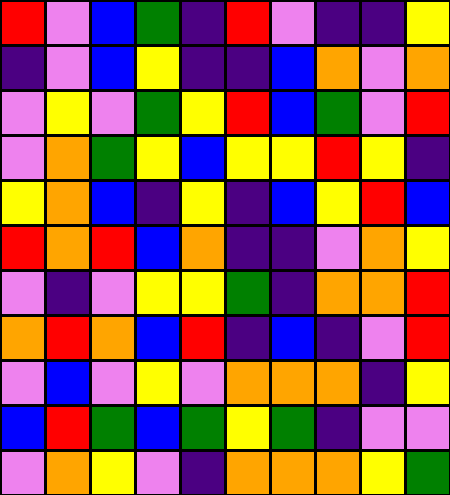[["red", "violet", "blue", "green", "indigo", "red", "violet", "indigo", "indigo", "yellow"], ["indigo", "violet", "blue", "yellow", "indigo", "indigo", "blue", "orange", "violet", "orange"], ["violet", "yellow", "violet", "green", "yellow", "red", "blue", "green", "violet", "red"], ["violet", "orange", "green", "yellow", "blue", "yellow", "yellow", "red", "yellow", "indigo"], ["yellow", "orange", "blue", "indigo", "yellow", "indigo", "blue", "yellow", "red", "blue"], ["red", "orange", "red", "blue", "orange", "indigo", "indigo", "violet", "orange", "yellow"], ["violet", "indigo", "violet", "yellow", "yellow", "green", "indigo", "orange", "orange", "red"], ["orange", "red", "orange", "blue", "red", "indigo", "blue", "indigo", "violet", "red"], ["violet", "blue", "violet", "yellow", "violet", "orange", "orange", "orange", "indigo", "yellow"], ["blue", "red", "green", "blue", "green", "yellow", "green", "indigo", "violet", "violet"], ["violet", "orange", "yellow", "violet", "indigo", "orange", "orange", "orange", "yellow", "green"]]